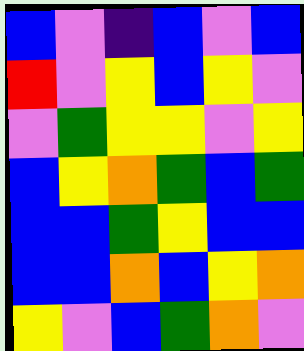[["blue", "violet", "indigo", "blue", "violet", "blue"], ["red", "violet", "yellow", "blue", "yellow", "violet"], ["violet", "green", "yellow", "yellow", "violet", "yellow"], ["blue", "yellow", "orange", "green", "blue", "green"], ["blue", "blue", "green", "yellow", "blue", "blue"], ["blue", "blue", "orange", "blue", "yellow", "orange"], ["yellow", "violet", "blue", "green", "orange", "violet"]]